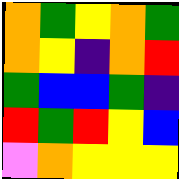[["orange", "green", "yellow", "orange", "green"], ["orange", "yellow", "indigo", "orange", "red"], ["green", "blue", "blue", "green", "indigo"], ["red", "green", "red", "yellow", "blue"], ["violet", "orange", "yellow", "yellow", "yellow"]]